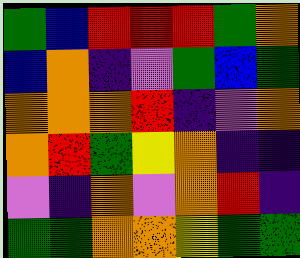[["green", "blue", "red", "red", "red", "green", "orange"], ["blue", "orange", "indigo", "violet", "green", "blue", "green"], ["orange", "orange", "orange", "red", "indigo", "violet", "orange"], ["orange", "red", "green", "yellow", "orange", "indigo", "indigo"], ["violet", "indigo", "orange", "violet", "orange", "red", "indigo"], ["green", "green", "orange", "orange", "yellow", "green", "green"]]